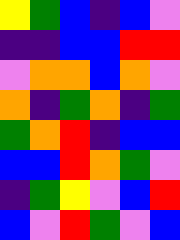[["yellow", "green", "blue", "indigo", "blue", "violet"], ["indigo", "indigo", "blue", "blue", "red", "red"], ["violet", "orange", "orange", "blue", "orange", "violet"], ["orange", "indigo", "green", "orange", "indigo", "green"], ["green", "orange", "red", "indigo", "blue", "blue"], ["blue", "blue", "red", "orange", "green", "violet"], ["indigo", "green", "yellow", "violet", "blue", "red"], ["blue", "violet", "red", "green", "violet", "blue"]]